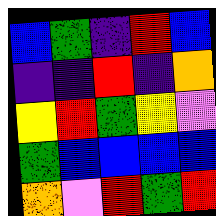[["blue", "green", "indigo", "red", "blue"], ["indigo", "indigo", "red", "indigo", "orange"], ["yellow", "red", "green", "yellow", "violet"], ["green", "blue", "blue", "blue", "blue"], ["orange", "violet", "red", "green", "red"]]